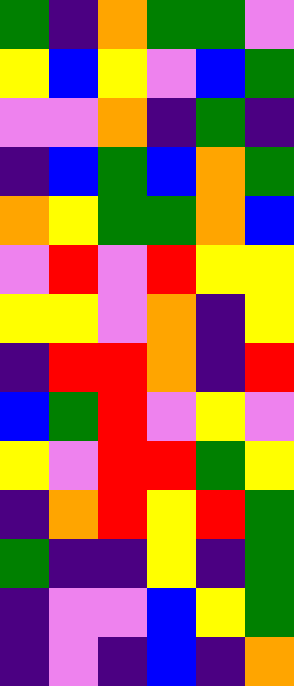[["green", "indigo", "orange", "green", "green", "violet"], ["yellow", "blue", "yellow", "violet", "blue", "green"], ["violet", "violet", "orange", "indigo", "green", "indigo"], ["indigo", "blue", "green", "blue", "orange", "green"], ["orange", "yellow", "green", "green", "orange", "blue"], ["violet", "red", "violet", "red", "yellow", "yellow"], ["yellow", "yellow", "violet", "orange", "indigo", "yellow"], ["indigo", "red", "red", "orange", "indigo", "red"], ["blue", "green", "red", "violet", "yellow", "violet"], ["yellow", "violet", "red", "red", "green", "yellow"], ["indigo", "orange", "red", "yellow", "red", "green"], ["green", "indigo", "indigo", "yellow", "indigo", "green"], ["indigo", "violet", "violet", "blue", "yellow", "green"], ["indigo", "violet", "indigo", "blue", "indigo", "orange"]]